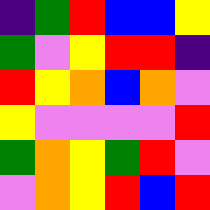[["indigo", "green", "red", "blue", "blue", "yellow"], ["green", "violet", "yellow", "red", "red", "indigo"], ["red", "yellow", "orange", "blue", "orange", "violet"], ["yellow", "violet", "violet", "violet", "violet", "red"], ["green", "orange", "yellow", "green", "red", "violet"], ["violet", "orange", "yellow", "red", "blue", "red"]]